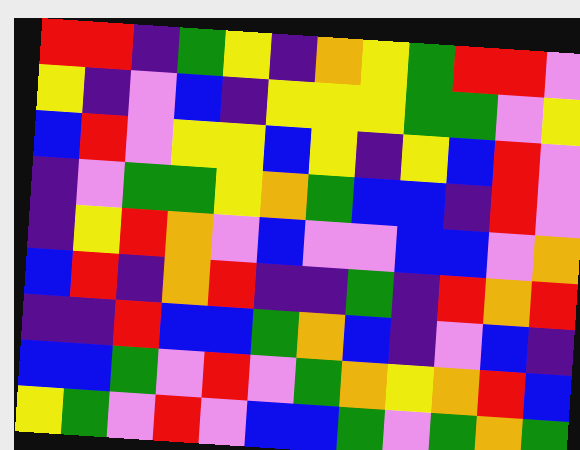[["red", "red", "indigo", "green", "yellow", "indigo", "orange", "yellow", "green", "red", "red", "violet"], ["yellow", "indigo", "violet", "blue", "indigo", "yellow", "yellow", "yellow", "green", "green", "violet", "yellow"], ["blue", "red", "violet", "yellow", "yellow", "blue", "yellow", "indigo", "yellow", "blue", "red", "violet"], ["indigo", "violet", "green", "green", "yellow", "orange", "green", "blue", "blue", "indigo", "red", "violet"], ["indigo", "yellow", "red", "orange", "violet", "blue", "violet", "violet", "blue", "blue", "violet", "orange"], ["blue", "red", "indigo", "orange", "red", "indigo", "indigo", "green", "indigo", "red", "orange", "red"], ["indigo", "indigo", "red", "blue", "blue", "green", "orange", "blue", "indigo", "violet", "blue", "indigo"], ["blue", "blue", "green", "violet", "red", "violet", "green", "orange", "yellow", "orange", "red", "blue"], ["yellow", "green", "violet", "red", "violet", "blue", "blue", "green", "violet", "green", "orange", "green"]]